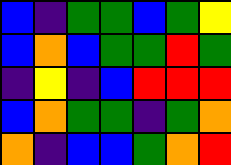[["blue", "indigo", "green", "green", "blue", "green", "yellow"], ["blue", "orange", "blue", "green", "green", "red", "green"], ["indigo", "yellow", "indigo", "blue", "red", "red", "red"], ["blue", "orange", "green", "green", "indigo", "green", "orange"], ["orange", "indigo", "blue", "blue", "green", "orange", "red"]]